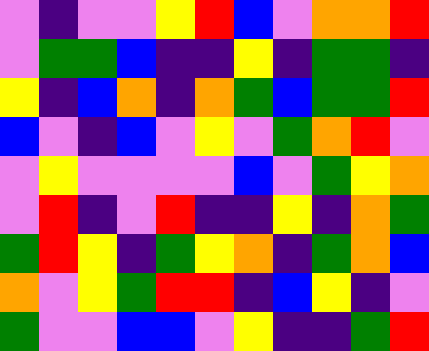[["violet", "indigo", "violet", "violet", "yellow", "red", "blue", "violet", "orange", "orange", "red"], ["violet", "green", "green", "blue", "indigo", "indigo", "yellow", "indigo", "green", "green", "indigo"], ["yellow", "indigo", "blue", "orange", "indigo", "orange", "green", "blue", "green", "green", "red"], ["blue", "violet", "indigo", "blue", "violet", "yellow", "violet", "green", "orange", "red", "violet"], ["violet", "yellow", "violet", "violet", "violet", "violet", "blue", "violet", "green", "yellow", "orange"], ["violet", "red", "indigo", "violet", "red", "indigo", "indigo", "yellow", "indigo", "orange", "green"], ["green", "red", "yellow", "indigo", "green", "yellow", "orange", "indigo", "green", "orange", "blue"], ["orange", "violet", "yellow", "green", "red", "red", "indigo", "blue", "yellow", "indigo", "violet"], ["green", "violet", "violet", "blue", "blue", "violet", "yellow", "indigo", "indigo", "green", "red"]]